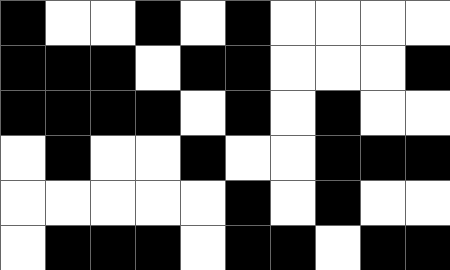[["black", "white", "white", "black", "white", "black", "white", "white", "white", "white"], ["black", "black", "black", "white", "black", "black", "white", "white", "white", "black"], ["black", "black", "black", "black", "white", "black", "white", "black", "white", "white"], ["white", "black", "white", "white", "black", "white", "white", "black", "black", "black"], ["white", "white", "white", "white", "white", "black", "white", "black", "white", "white"], ["white", "black", "black", "black", "white", "black", "black", "white", "black", "black"]]